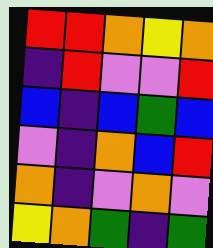[["red", "red", "orange", "yellow", "orange"], ["indigo", "red", "violet", "violet", "red"], ["blue", "indigo", "blue", "green", "blue"], ["violet", "indigo", "orange", "blue", "red"], ["orange", "indigo", "violet", "orange", "violet"], ["yellow", "orange", "green", "indigo", "green"]]